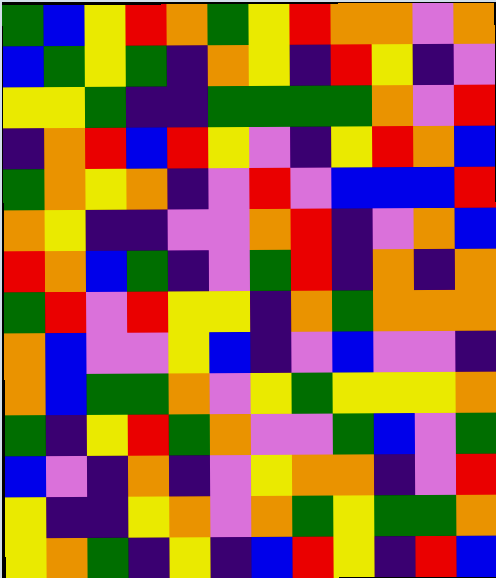[["green", "blue", "yellow", "red", "orange", "green", "yellow", "red", "orange", "orange", "violet", "orange"], ["blue", "green", "yellow", "green", "indigo", "orange", "yellow", "indigo", "red", "yellow", "indigo", "violet"], ["yellow", "yellow", "green", "indigo", "indigo", "green", "green", "green", "green", "orange", "violet", "red"], ["indigo", "orange", "red", "blue", "red", "yellow", "violet", "indigo", "yellow", "red", "orange", "blue"], ["green", "orange", "yellow", "orange", "indigo", "violet", "red", "violet", "blue", "blue", "blue", "red"], ["orange", "yellow", "indigo", "indigo", "violet", "violet", "orange", "red", "indigo", "violet", "orange", "blue"], ["red", "orange", "blue", "green", "indigo", "violet", "green", "red", "indigo", "orange", "indigo", "orange"], ["green", "red", "violet", "red", "yellow", "yellow", "indigo", "orange", "green", "orange", "orange", "orange"], ["orange", "blue", "violet", "violet", "yellow", "blue", "indigo", "violet", "blue", "violet", "violet", "indigo"], ["orange", "blue", "green", "green", "orange", "violet", "yellow", "green", "yellow", "yellow", "yellow", "orange"], ["green", "indigo", "yellow", "red", "green", "orange", "violet", "violet", "green", "blue", "violet", "green"], ["blue", "violet", "indigo", "orange", "indigo", "violet", "yellow", "orange", "orange", "indigo", "violet", "red"], ["yellow", "indigo", "indigo", "yellow", "orange", "violet", "orange", "green", "yellow", "green", "green", "orange"], ["yellow", "orange", "green", "indigo", "yellow", "indigo", "blue", "red", "yellow", "indigo", "red", "blue"]]